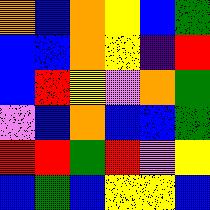[["orange", "blue", "orange", "yellow", "blue", "green"], ["blue", "blue", "orange", "yellow", "indigo", "red"], ["blue", "red", "yellow", "violet", "orange", "green"], ["violet", "blue", "orange", "blue", "blue", "green"], ["red", "red", "green", "red", "violet", "yellow"], ["blue", "green", "blue", "yellow", "yellow", "blue"]]